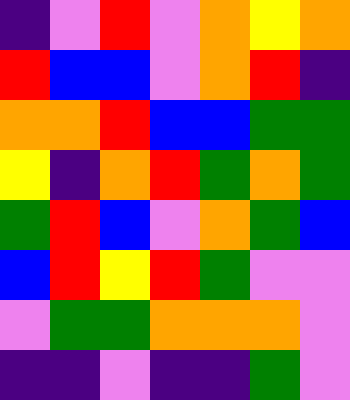[["indigo", "violet", "red", "violet", "orange", "yellow", "orange"], ["red", "blue", "blue", "violet", "orange", "red", "indigo"], ["orange", "orange", "red", "blue", "blue", "green", "green"], ["yellow", "indigo", "orange", "red", "green", "orange", "green"], ["green", "red", "blue", "violet", "orange", "green", "blue"], ["blue", "red", "yellow", "red", "green", "violet", "violet"], ["violet", "green", "green", "orange", "orange", "orange", "violet"], ["indigo", "indigo", "violet", "indigo", "indigo", "green", "violet"]]